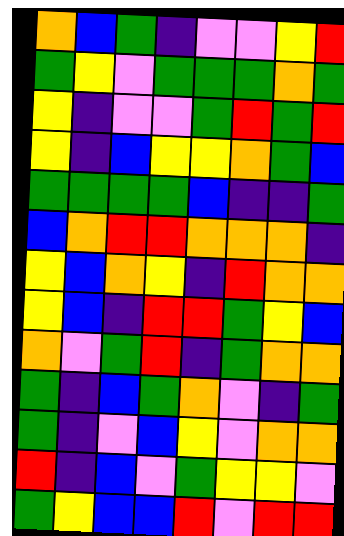[["orange", "blue", "green", "indigo", "violet", "violet", "yellow", "red"], ["green", "yellow", "violet", "green", "green", "green", "orange", "green"], ["yellow", "indigo", "violet", "violet", "green", "red", "green", "red"], ["yellow", "indigo", "blue", "yellow", "yellow", "orange", "green", "blue"], ["green", "green", "green", "green", "blue", "indigo", "indigo", "green"], ["blue", "orange", "red", "red", "orange", "orange", "orange", "indigo"], ["yellow", "blue", "orange", "yellow", "indigo", "red", "orange", "orange"], ["yellow", "blue", "indigo", "red", "red", "green", "yellow", "blue"], ["orange", "violet", "green", "red", "indigo", "green", "orange", "orange"], ["green", "indigo", "blue", "green", "orange", "violet", "indigo", "green"], ["green", "indigo", "violet", "blue", "yellow", "violet", "orange", "orange"], ["red", "indigo", "blue", "violet", "green", "yellow", "yellow", "violet"], ["green", "yellow", "blue", "blue", "red", "violet", "red", "red"]]